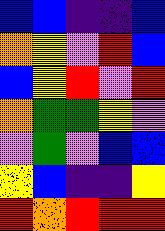[["blue", "blue", "indigo", "indigo", "blue"], ["orange", "yellow", "violet", "red", "blue"], ["blue", "yellow", "red", "violet", "red"], ["orange", "green", "green", "yellow", "violet"], ["violet", "green", "violet", "blue", "blue"], ["yellow", "blue", "indigo", "indigo", "yellow"], ["red", "orange", "red", "red", "red"]]